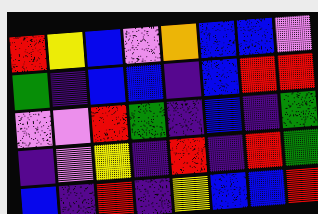[["red", "yellow", "blue", "violet", "orange", "blue", "blue", "violet"], ["green", "indigo", "blue", "blue", "indigo", "blue", "red", "red"], ["violet", "violet", "red", "green", "indigo", "blue", "indigo", "green"], ["indigo", "violet", "yellow", "indigo", "red", "indigo", "red", "green"], ["blue", "indigo", "red", "indigo", "yellow", "blue", "blue", "red"]]